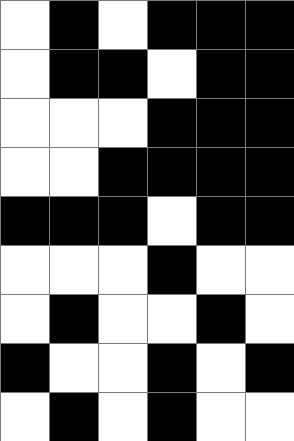[["white", "black", "white", "black", "black", "black"], ["white", "black", "black", "white", "black", "black"], ["white", "white", "white", "black", "black", "black"], ["white", "white", "black", "black", "black", "black"], ["black", "black", "black", "white", "black", "black"], ["white", "white", "white", "black", "white", "white"], ["white", "black", "white", "white", "black", "white"], ["black", "white", "white", "black", "white", "black"], ["white", "black", "white", "black", "white", "white"]]